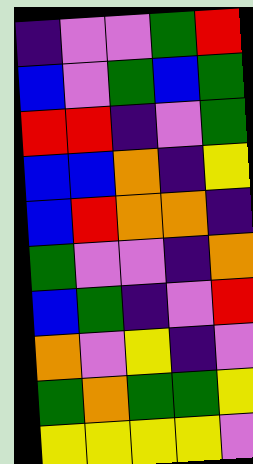[["indigo", "violet", "violet", "green", "red"], ["blue", "violet", "green", "blue", "green"], ["red", "red", "indigo", "violet", "green"], ["blue", "blue", "orange", "indigo", "yellow"], ["blue", "red", "orange", "orange", "indigo"], ["green", "violet", "violet", "indigo", "orange"], ["blue", "green", "indigo", "violet", "red"], ["orange", "violet", "yellow", "indigo", "violet"], ["green", "orange", "green", "green", "yellow"], ["yellow", "yellow", "yellow", "yellow", "violet"]]